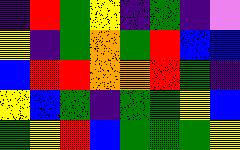[["indigo", "red", "green", "yellow", "indigo", "green", "indigo", "violet"], ["yellow", "indigo", "green", "orange", "green", "red", "blue", "blue"], ["blue", "red", "red", "orange", "orange", "red", "green", "indigo"], ["yellow", "blue", "green", "indigo", "green", "green", "yellow", "blue"], ["green", "yellow", "red", "blue", "green", "green", "green", "yellow"]]